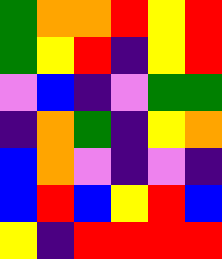[["green", "orange", "orange", "red", "yellow", "red"], ["green", "yellow", "red", "indigo", "yellow", "red"], ["violet", "blue", "indigo", "violet", "green", "green"], ["indigo", "orange", "green", "indigo", "yellow", "orange"], ["blue", "orange", "violet", "indigo", "violet", "indigo"], ["blue", "red", "blue", "yellow", "red", "blue"], ["yellow", "indigo", "red", "red", "red", "red"]]